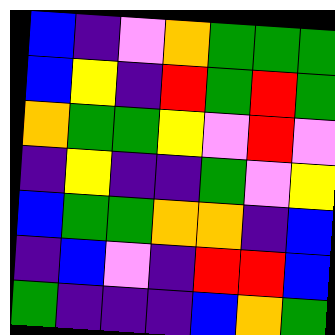[["blue", "indigo", "violet", "orange", "green", "green", "green"], ["blue", "yellow", "indigo", "red", "green", "red", "green"], ["orange", "green", "green", "yellow", "violet", "red", "violet"], ["indigo", "yellow", "indigo", "indigo", "green", "violet", "yellow"], ["blue", "green", "green", "orange", "orange", "indigo", "blue"], ["indigo", "blue", "violet", "indigo", "red", "red", "blue"], ["green", "indigo", "indigo", "indigo", "blue", "orange", "green"]]